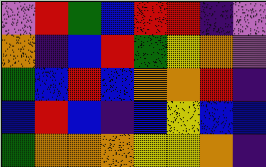[["violet", "red", "green", "blue", "red", "red", "indigo", "violet"], ["orange", "indigo", "blue", "red", "green", "yellow", "orange", "violet"], ["green", "blue", "red", "blue", "orange", "orange", "red", "indigo"], ["blue", "red", "blue", "indigo", "blue", "yellow", "blue", "blue"], ["green", "orange", "orange", "orange", "yellow", "yellow", "orange", "indigo"]]